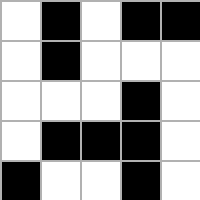[["white", "black", "white", "black", "black"], ["white", "black", "white", "white", "white"], ["white", "white", "white", "black", "white"], ["white", "black", "black", "black", "white"], ["black", "white", "white", "black", "white"]]